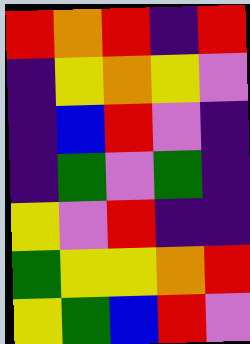[["red", "orange", "red", "indigo", "red"], ["indigo", "yellow", "orange", "yellow", "violet"], ["indigo", "blue", "red", "violet", "indigo"], ["indigo", "green", "violet", "green", "indigo"], ["yellow", "violet", "red", "indigo", "indigo"], ["green", "yellow", "yellow", "orange", "red"], ["yellow", "green", "blue", "red", "violet"]]